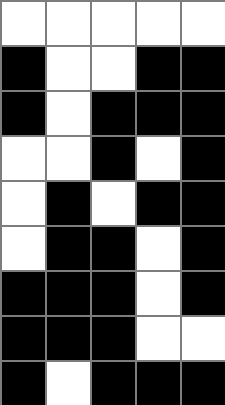[["white", "white", "white", "white", "white"], ["black", "white", "white", "black", "black"], ["black", "white", "black", "black", "black"], ["white", "white", "black", "white", "black"], ["white", "black", "white", "black", "black"], ["white", "black", "black", "white", "black"], ["black", "black", "black", "white", "black"], ["black", "black", "black", "white", "white"], ["black", "white", "black", "black", "black"]]